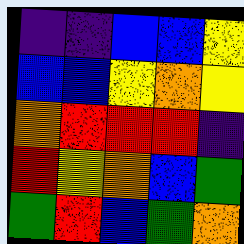[["indigo", "indigo", "blue", "blue", "yellow"], ["blue", "blue", "yellow", "orange", "yellow"], ["orange", "red", "red", "red", "indigo"], ["red", "yellow", "orange", "blue", "green"], ["green", "red", "blue", "green", "orange"]]